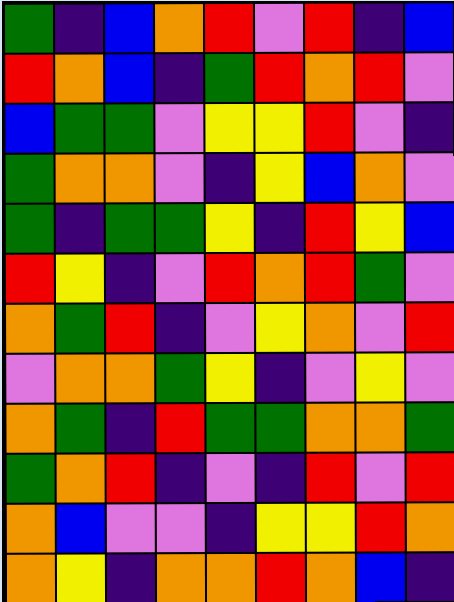[["green", "indigo", "blue", "orange", "red", "violet", "red", "indigo", "blue"], ["red", "orange", "blue", "indigo", "green", "red", "orange", "red", "violet"], ["blue", "green", "green", "violet", "yellow", "yellow", "red", "violet", "indigo"], ["green", "orange", "orange", "violet", "indigo", "yellow", "blue", "orange", "violet"], ["green", "indigo", "green", "green", "yellow", "indigo", "red", "yellow", "blue"], ["red", "yellow", "indigo", "violet", "red", "orange", "red", "green", "violet"], ["orange", "green", "red", "indigo", "violet", "yellow", "orange", "violet", "red"], ["violet", "orange", "orange", "green", "yellow", "indigo", "violet", "yellow", "violet"], ["orange", "green", "indigo", "red", "green", "green", "orange", "orange", "green"], ["green", "orange", "red", "indigo", "violet", "indigo", "red", "violet", "red"], ["orange", "blue", "violet", "violet", "indigo", "yellow", "yellow", "red", "orange"], ["orange", "yellow", "indigo", "orange", "orange", "red", "orange", "blue", "indigo"]]